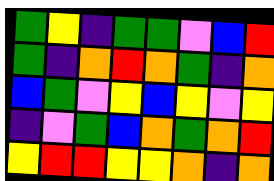[["green", "yellow", "indigo", "green", "green", "violet", "blue", "red"], ["green", "indigo", "orange", "red", "orange", "green", "indigo", "orange"], ["blue", "green", "violet", "yellow", "blue", "yellow", "violet", "yellow"], ["indigo", "violet", "green", "blue", "orange", "green", "orange", "red"], ["yellow", "red", "red", "yellow", "yellow", "orange", "indigo", "orange"]]